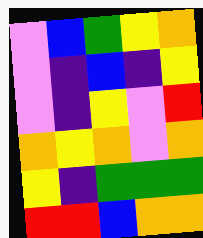[["violet", "blue", "green", "yellow", "orange"], ["violet", "indigo", "blue", "indigo", "yellow"], ["violet", "indigo", "yellow", "violet", "red"], ["orange", "yellow", "orange", "violet", "orange"], ["yellow", "indigo", "green", "green", "green"], ["red", "red", "blue", "orange", "orange"]]